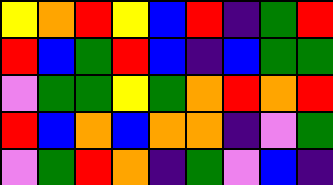[["yellow", "orange", "red", "yellow", "blue", "red", "indigo", "green", "red"], ["red", "blue", "green", "red", "blue", "indigo", "blue", "green", "green"], ["violet", "green", "green", "yellow", "green", "orange", "red", "orange", "red"], ["red", "blue", "orange", "blue", "orange", "orange", "indigo", "violet", "green"], ["violet", "green", "red", "orange", "indigo", "green", "violet", "blue", "indigo"]]